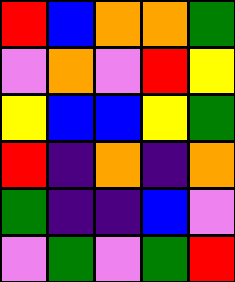[["red", "blue", "orange", "orange", "green"], ["violet", "orange", "violet", "red", "yellow"], ["yellow", "blue", "blue", "yellow", "green"], ["red", "indigo", "orange", "indigo", "orange"], ["green", "indigo", "indigo", "blue", "violet"], ["violet", "green", "violet", "green", "red"]]